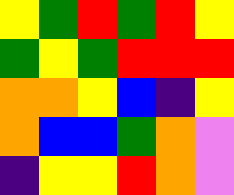[["yellow", "green", "red", "green", "red", "yellow"], ["green", "yellow", "green", "red", "red", "red"], ["orange", "orange", "yellow", "blue", "indigo", "yellow"], ["orange", "blue", "blue", "green", "orange", "violet"], ["indigo", "yellow", "yellow", "red", "orange", "violet"]]